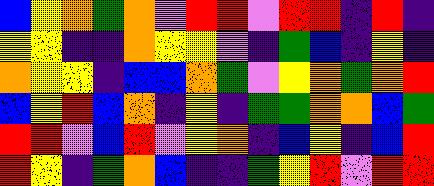[["blue", "yellow", "orange", "green", "orange", "violet", "red", "red", "violet", "red", "red", "indigo", "red", "indigo"], ["yellow", "yellow", "indigo", "indigo", "orange", "yellow", "yellow", "violet", "indigo", "green", "blue", "indigo", "yellow", "indigo"], ["orange", "yellow", "yellow", "indigo", "blue", "blue", "orange", "green", "violet", "yellow", "orange", "green", "orange", "red"], ["blue", "yellow", "red", "blue", "orange", "indigo", "yellow", "indigo", "green", "green", "orange", "orange", "blue", "green"], ["red", "red", "violet", "blue", "red", "violet", "yellow", "orange", "indigo", "blue", "yellow", "indigo", "blue", "red"], ["red", "yellow", "indigo", "green", "orange", "blue", "indigo", "indigo", "green", "yellow", "red", "violet", "red", "red"]]